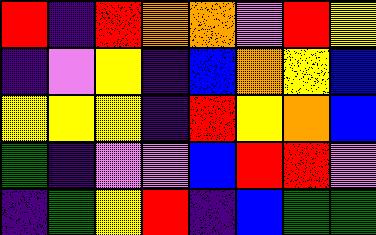[["red", "indigo", "red", "orange", "orange", "violet", "red", "yellow"], ["indigo", "violet", "yellow", "indigo", "blue", "orange", "yellow", "blue"], ["yellow", "yellow", "yellow", "indigo", "red", "yellow", "orange", "blue"], ["green", "indigo", "violet", "violet", "blue", "red", "red", "violet"], ["indigo", "green", "yellow", "red", "indigo", "blue", "green", "green"]]